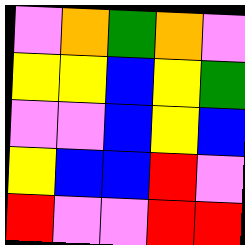[["violet", "orange", "green", "orange", "violet"], ["yellow", "yellow", "blue", "yellow", "green"], ["violet", "violet", "blue", "yellow", "blue"], ["yellow", "blue", "blue", "red", "violet"], ["red", "violet", "violet", "red", "red"]]